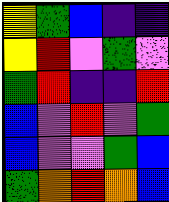[["yellow", "green", "blue", "indigo", "indigo"], ["yellow", "red", "violet", "green", "violet"], ["green", "red", "indigo", "indigo", "red"], ["blue", "violet", "red", "violet", "green"], ["blue", "violet", "violet", "green", "blue"], ["green", "orange", "red", "orange", "blue"]]